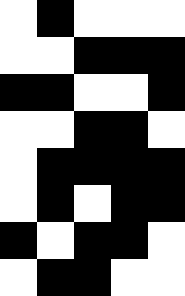[["white", "black", "white", "white", "white"], ["white", "white", "black", "black", "black"], ["black", "black", "white", "white", "black"], ["white", "white", "black", "black", "white"], ["white", "black", "black", "black", "black"], ["white", "black", "white", "black", "black"], ["black", "white", "black", "black", "white"], ["white", "black", "black", "white", "white"]]